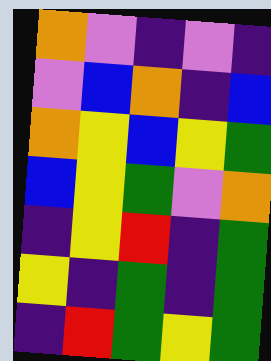[["orange", "violet", "indigo", "violet", "indigo"], ["violet", "blue", "orange", "indigo", "blue"], ["orange", "yellow", "blue", "yellow", "green"], ["blue", "yellow", "green", "violet", "orange"], ["indigo", "yellow", "red", "indigo", "green"], ["yellow", "indigo", "green", "indigo", "green"], ["indigo", "red", "green", "yellow", "green"]]